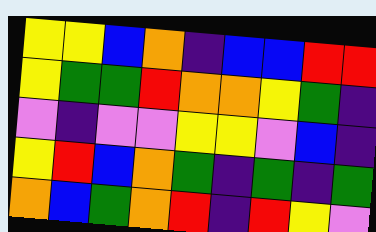[["yellow", "yellow", "blue", "orange", "indigo", "blue", "blue", "red", "red"], ["yellow", "green", "green", "red", "orange", "orange", "yellow", "green", "indigo"], ["violet", "indigo", "violet", "violet", "yellow", "yellow", "violet", "blue", "indigo"], ["yellow", "red", "blue", "orange", "green", "indigo", "green", "indigo", "green"], ["orange", "blue", "green", "orange", "red", "indigo", "red", "yellow", "violet"]]